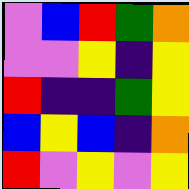[["violet", "blue", "red", "green", "orange"], ["violet", "violet", "yellow", "indigo", "yellow"], ["red", "indigo", "indigo", "green", "yellow"], ["blue", "yellow", "blue", "indigo", "orange"], ["red", "violet", "yellow", "violet", "yellow"]]